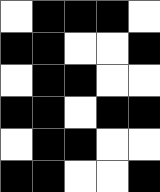[["white", "black", "black", "black", "white"], ["black", "black", "white", "white", "black"], ["white", "black", "black", "white", "white"], ["black", "black", "white", "black", "black"], ["white", "black", "black", "white", "white"], ["black", "black", "white", "white", "black"]]